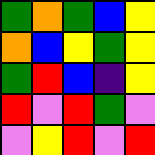[["green", "orange", "green", "blue", "yellow"], ["orange", "blue", "yellow", "green", "yellow"], ["green", "red", "blue", "indigo", "yellow"], ["red", "violet", "red", "green", "violet"], ["violet", "yellow", "red", "violet", "red"]]